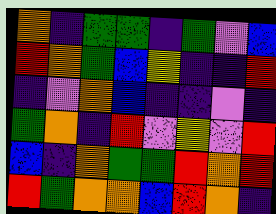[["orange", "indigo", "green", "green", "indigo", "green", "violet", "blue"], ["red", "orange", "green", "blue", "yellow", "indigo", "indigo", "red"], ["indigo", "violet", "orange", "blue", "indigo", "indigo", "violet", "indigo"], ["green", "orange", "indigo", "red", "violet", "yellow", "violet", "red"], ["blue", "indigo", "orange", "green", "green", "red", "orange", "red"], ["red", "green", "orange", "orange", "blue", "red", "orange", "indigo"]]